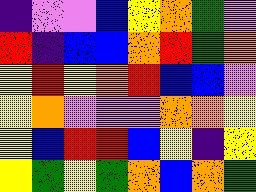[["indigo", "violet", "violet", "blue", "yellow", "orange", "green", "violet"], ["red", "indigo", "blue", "blue", "orange", "red", "green", "orange"], ["yellow", "red", "yellow", "orange", "red", "blue", "blue", "violet"], ["yellow", "orange", "violet", "violet", "violet", "orange", "orange", "yellow"], ["yellow", "blue", "red", "red", "blue", "yellow", "indigo", "yellow"], ["yellow", "green", "yellow", "green", "orange", "blue", "orange", "green"]]